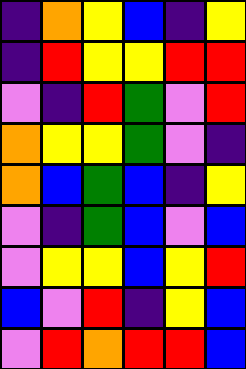[["indigo", "orange", "yellow", "blue", "indigo", "yellow"], ["indigo", "red", "yellow", "yellow", "red", "red"], ["violet", "indigo", "red", "green", "violet", "red"], ["orange", "yellow", "yellow", "green", "violet", "indigo"], ["orange", "blue", "green", "blue", "indigo", "yellow"], ["violet", "indigo", "green", "blue", "violet", "blue"], ["violet", "yellow", "yellow", "blue", "yellow", "red"], ["blue", "violet", "red", "indigo", "yellow", "blue"], ["violet", "red", "orange", "red", "red", "blue"]]